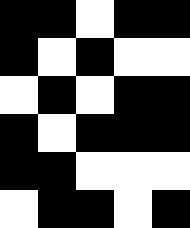[["black", "black", "white", "black", "black"], ["black", "white", "black", "white", "white"], ["white", "black", "white", "black", "black"], ["black", "white", "black", "black", "black"], ["black", "black", "white", "white", "white"], ["white", "black", "black", "white", "black"]]